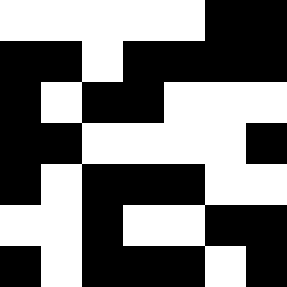[["white", "white", "white", "white", "white", "black", "black"], ["black", "black", "white", "black", "black", "black", "black"], ["black", "white", "black", "black", "white", "white", "white"], ["black", "black", "white", "white", "white", "white", "black"], ["black", "white", "black", "black", "black", "white", "white"], ["white", "white", "black", "white", "white", "black", "black"], ["black", "white", "black", "black", "black", "white", "black"]]